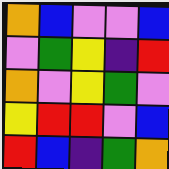[["orange", "blue", "violet", "violet", "blue"], ["violet", "green", "yellow", "indigo", "red"], ["orange", "violet", "yellow", "green", "violet"], ["yellow", "red", "red", "violet", "blue"], ["red", "blue", "indigo", "green", "orange"]]